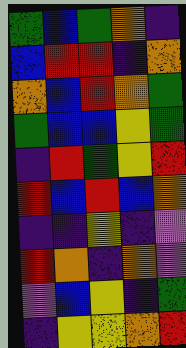[["green", "blue", "green", "orange", "indigo"], ["blue", "red", "red", "indigo", "orange"], ["orange", "blue", "red", "orange", "green"], ["green", "blue", "blue", "yellow", "green"], ["indigo", "red", "green", "yellow", "red"], ["red", "blue", "red", "blue", "orange"], ["indigo", "indigo", "yellow", "indigo", "violet"], ["red", "orange", "indigo", "orange", "violet"], ["violet", "blue", "yellow", "indigo", "green"], ["indigo", "yellow", "yellow", "orange", "red"]]